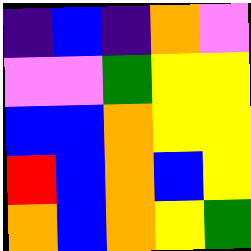[["indigo", "blue", "indigo", "orange", "violet"], ["violet", "violet", "green", "yellow", "yellow"], ["blue", "blue", "orange", "yellow", "yellow"], ["red", "blue", "orange", "blue", "yellow"], ["orange", "blue", "orange", "yellow", "green"]]